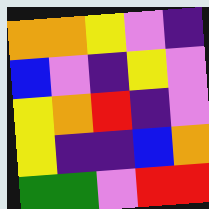[["orange", "orange", "yellow", "violet", "indigo"], ["blue", "violet", "indigo", "yellow", "violet"], ["yellow", "orange", "red", "indigo", "violet"], ["yellow", "indigo", "indigo", "blue", "orange"], ["green", "green", "violet", "red", "red"]]